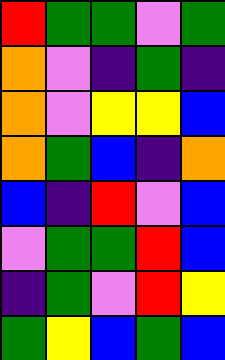[["red", "green", "green", "violet", "green"], ["orange", "violet", "indigo", "green", "indigo"], ["orange", "violet", "yellow", "yellow", "blue"], ["orange", "green", "blue", "indigo", "orange"], ["blue", "indigo", "red", "violet", "blue"], ["violet", "green", "green", "red", "blue"], ["indigo", "green", "violet", "red", "yellow"], ["green", "yellow", "blue", "green", "blue"]]